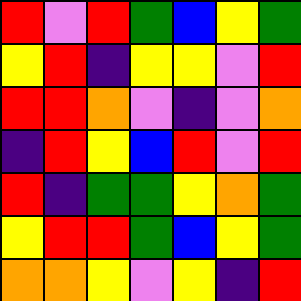[["red", "violet", "red", "green", "blue", "yellow", "green"], ["yellow", "red", "indigo", "yellow", "yellow", "violet", "red"], ["red", "red", "orange", "violet", "indigo", "violet", "orange"], ["indigo", "red", "yellow", "blue", "red", "violet", "red"], ["red", "indigo", "green", "green", "yellow", "orange", "green"], ["yellow", "red", "red", "green", "blue", "yellow", "green"], ["orange", "orange", "yellow", "violet", "yellow", "indigo", "red"]]